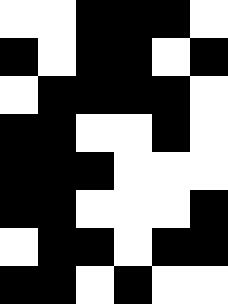[["white", "white", "black", "black", "black", "white"], ["black", "white", "black", "black", "white", "black"], ["white", "black", "black", "black", "black", "white"], ["black", "black", "white", "white", "black", "white"], ["black", "black", "black", "white", "white", "white"], ["black", "black", "white", "white", "white", "black"], ["white", "black", "black", "white", "black", "black"], ["black", "black", "white", "black", "white", "white"]]